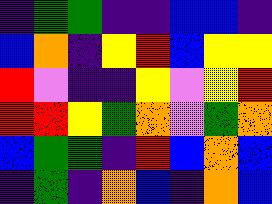[["indigo", "green", "green", "indigo", "indigo", "blue", "blue", "indigo"], ["blue", "orange", "indigo", "yellow", "red", "blue", "yellow", "yellow"], ["red", "violet", "indigo", "indigo", "yellow", "violet", "yellow", "red"], ["red", "red", "yellow", "green", "orange", "violet", "green", "orange"], ["blue", "green", "green", "indigo", "red", "blue", "orange", "blue"], ["indigo", "green", "indigo", "orange", "blue", "indigo", "orange", "blue"]]